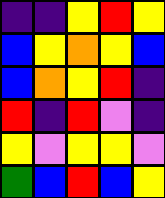[["indigo", "indigo", "yellow", "red", "yellow"], ["blue", "yellow", "orange", "yellow", "blue"], ["blue", "orange", "yellow", "red", "indigo"], ["red", "indigo", "red", "violet", "indigo"], ["yellow", "violet", "yellow", "yellow", "violet"], ["green", "blue", "red", "blue", "yellow"]]